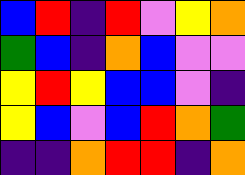[["blue", "red", "indigo", "red", "violet", "yellow", "orange"], ["green", "blue", "indigo", "orange", "blue", "violet", "violet"], ["yellow", "red", "yellow", "blue", "blue", "violet", "indigo"], ["yellow", "blue", "violet", "blue", "red", "orange", "green"], ["indigo", "indigo", "orange", "red", "red", "indigo", "orange"]]